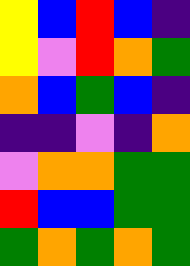[["yellow", "blue", "red", "blue", "indigo"], ["yellow", "violet", "red", "orange", "green"], ["orange", "blue", "green", "blue", "indigo"], ["indigo", "indigo", "violet", "indigo", "orange"], ["violet", "orange", "orange", "green", "green"], ["red", "blue", "blue", "green", "green"], ["green", "orange", "green", "orange", "green"]]